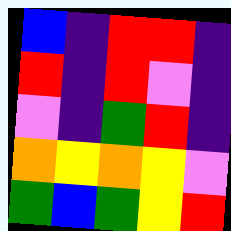[["blue", "indigo", "red", "red", "indigo"], ["red", "indigo", "red", "violet", "indigo"], ["violet", "indigo", "green", "red", "indigo"], ["orange", "yellow", "orange", "yellow", "violet"], ["green", "blue", "green", "yellow", "red"]]